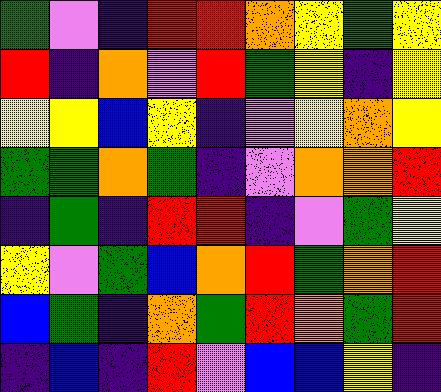[["green", "violet", "indigo", "red", "red", "orange", "yellow", "green", "yellow"], ["red", "indigo", "orange", "violet", "red", "green", "yellow", "indigo", "yellow"], ["yellow", "yellow", "blue", "yellow", "indigo", "violet", "yellow", "orange", "yellow"], ["green", "green", "orange", "green", "indigo", "violet", "orange", "orange", "red"], ["indigo", "green", "indigo", "red", "red", "indigo", "violet", "green", "yellow"], ["yellow", "violet", "green", "blue", "orange", "red", "green", "orange", "red"], ["blue", "green", "indigo", "orange", "green", "red", "orange", "green", "red"], ["indigo", "blue", "indigo", "red", "violet", "blue", "blue", "yellow", "indigo"]]